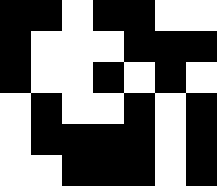[["black", "black", "white", "black", "black", "white", "white"], ["black", "white", "white", "white", "black", "black", "black"], ["black", "white", "white", "black", "white", "black", "white"], ["white", "black", "white", "white", "black", "white", "black"], ["white", "black", "black", "black", "black", "white", "black"], ["white", "white", "black", "black", "black", "white", "black"]]